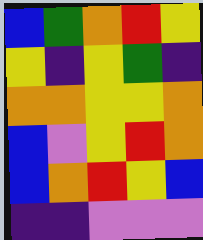[["blue", "green", "orange", "red", "yellow"], ["yellow", "indigo", "yellow", "green", "indigo"], ["orange", "orange", "yellow", "yellow", "orange"], ["blue", "violet", "yellow", "red", "orange"], ["blue", "orange", "red", "yellow", "blue"], ["indigo", "indigo", "violet", "violet", "violet"]]